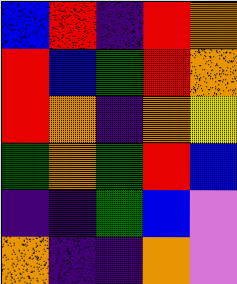[["blue", "red", "indigo", "red", "orange"], ["red", "blue", "green", "red", "orange"], ["red", "orange", "indigo", "orange", "yellow"], ["green", "orange", "green", "red", "blue"], ["indigo", "indigo", "green", "blue", "violet"], ["orange", "indigo", "indigo", "orange", "violet"]]